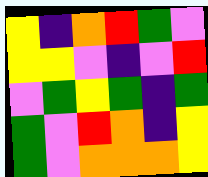[["yellow", "indigo", "orange", "red", "green", "violet"], ["yellow", "yellow", "violet", "indigo", "violet", "red"], ["violet", "green", "yellow", "green", "indigo", "green"], ["green", "violet", "red", "orange", "indigo", "yellow"], ["green", "violet", "orange", "orange", "orange", "yellow"]]